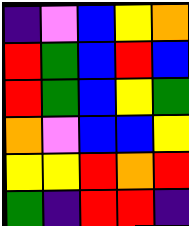[["indigo", "violet", "blue", "yellow", "orange"], ["red", "green", "blue", "red", "blue"], ["red", "green", "blue", "yellow", "green"], ["orange", "violet", "blue", "blue", "yellow"], ["yellow", "yellow", "red", "orange", "red"], ["green", "indigo", "red", "red", "indigo"]]